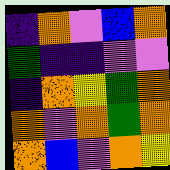[["indigo", "orange", "violet", "blue", "orange"], ["green", "indigo", "indigo", "violet", "violet"], ["indigo", "orange", "yellow", "green", "orange"], ["orange", "violet", "orange", "green", "orange"], ["orange", "blue", "violet", "orange", "yellow"]]